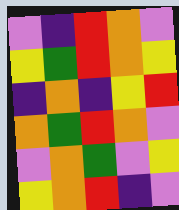[["violet", "indigo", "red", "orange", "violet"], ["yellow", "green", "red", "orange", "yellow"], ["indigo", "orange", "indigo", "yellow", "red"], ["orange", "green", "red", "orange", "violet"], ["violet", "orange", "green", "violet", "yellow"], ["yellow", "orange", "red", "indigo", "violet"]]